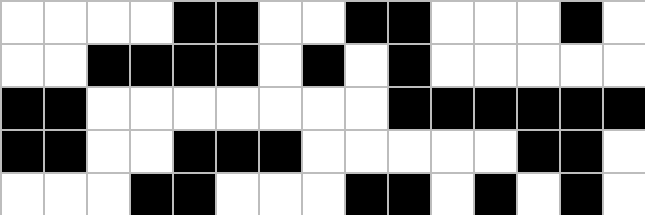[["white", "white", "white", "white", "black", "black", "white", "white", "black", "black", "white", "white", "white", "black", "white"], ["white", "white", "black", "black", "black", "black", "white", "black", "white", "black", "white", "white", "white", "white", "white"], ["black", "black", "white", "white", "white", "white", "white", "white", "white", "black", "black", "black", "black", "black", "black"], ["black", "black", "white", "white", "black", "black", "black", "white", "white", "white", "white", "white", "black", "black", "white"], ["white", "white", "white", "black", "black", "white", "white", "white", "black", "black", "white", "black", "white", "black", "white"]]